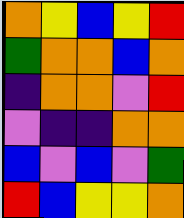[["orange", "yellow", "blue", "yellow", "red"], ["green", "orange", "orange", "blue", "orange"], ["indigo", "orange", "orange", "violet", "red"], ["violet", "indigo", "indigo", "orange", "orange"], ["blue", "violet", "blue", "violet", "green"], ["red", "blue", "yellow", "yellow", "orange"]]